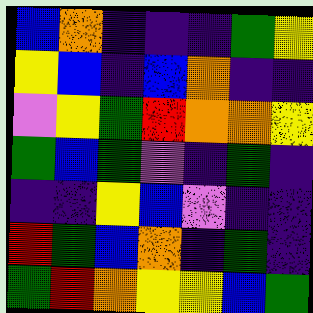[["blue", "orange", "indigo", "indigo", "indigo", "green", "yellow"], ["yellow", "blue", "indigo", "blue", "orange", "indigo", "indigo"], ["violet", "yellow", "green", "red", "orange", "orange", "yellow"], ["green", "blue", "green", "violet", "indigo", "green", "indigo"], ["indigo", "indigo", "yellow", "blue", "violet", "indigo", "indigo"], ["red", "green", "blue", "orange", "indigo", "green", "indigo"], ["green", "red", "orange", "yellow", "yellow", "blue", "green"]]